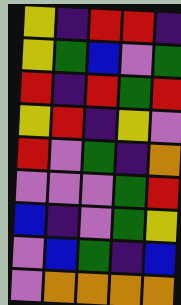[["yellow", "indigo", "red", "red", "indigo"], ["yellow", "green", "blue", "violet", "green"], ["red", "indigo", "red", "green", "red"], ["yellow", "red", "indigo", "yellow", "violet"], ["red", "violet", "green", "indigo", "orange"], ["violet", "violet", "violet", "green", "red"], ["blue", "indigo", "violet", "green", "yellow"], ["violet", "blue", "green", "indigo", "blue"], ["violet", "orange", "orange", "orange", "orange"]]